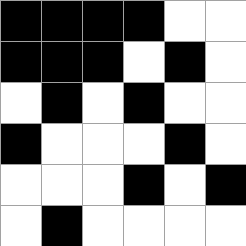[["black", "black", "black", "black", "white", "white"], ["black", "black", "black", "white", "black", "white"], ["white", "black", "white", "black", "white", "white"], ["black", "white", "white", "white", "black", "white"], ["white", "white", "white", "black", "white", "black"], ["white", "black", "white", "white", "white", "white"]]